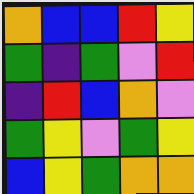[["orange", "blue", "blue", "red", "yellow"], ["green", "indigo", "green", "violet", "red"], ["indigo", "red", "blue", "orange", "violet"], ["green", "yellow", "violet", "green", "yellow"], ["blue", "yellow", "green", "orange", "orange"]]